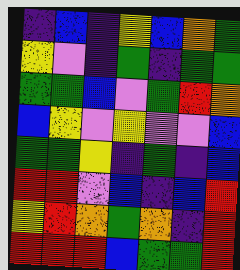[["indigo", "blue", "indigo", "yellow", "blue", "orange", "green"], ["yellow", "violet", "indigo", "green", "indigo", "green", "green"], ["green", "green", "blue", "violet", "green", "red", "orange"], ["blue", "yellow", "violet", "yellow", "violet", "violet", "blue"], ["green", "green", "yellow", "indigo", "green", "indigo", "blue"], ["red", "red", "violet", "blue", "indigo", "blue", "red"], ["yellow", "red", "orange", "green", "orange", "indigo", "red"], ["red", "red", "red", "blue", "green", "green", "red"]]